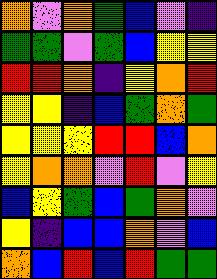[["orange", "violet", "orange", "green", "blue", "violet", "indigo"], ["green", "green", "violet", "green", "blue", "yellow", "yellow"], ["red", "red", "orange", "indigo", "yellow", "orange", "red"], ["yellow", "yellow", "indigo", "blue", "green", "orange", "green"], ["yellow", "yellow", "yellow", "red", "red", "blue", "orange"], ["yellow", "orange", "orange", "violet", "red", "violet", "yellow"], ["blue", "yellow", "green", "blue", "green", "orange", "violet"], ["yellow", "indigo", "blue", "blue", "orange", "violet", "blue"], ["orange", "blue", "red", "blue", "red", "green", "green"]]